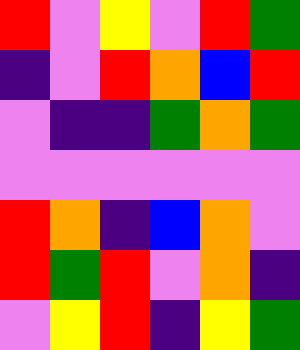[["red", "violet", "yellow", "violet", "red", "green"], ["indigo", "violet", "red", "orange", "blue", "red"], ["violet", "indigo", "indigo", "green", "orange", "green"], ["violet", "violet", "violet", "violet", "violet", "violet"], ["red", "orange", "indigo", "blue", "orange", "violet"], ["red", "green", "red", "violet", "orange", "indigo"], ["violet", "yellow", "red", "indigo", "yellow", "green"]]